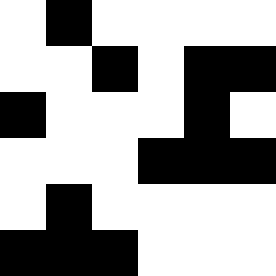[["white", "black", "white", "white", "white", "white"], ["white", "white", "black", "white", "black", "black"], ["black", "white", "white", "white", "black", "white"], ["white", "white", "white", "black", "black", "black"], ["white", "black", "white", "white", "white", "white"], ["black", "black", "black", "white", "white", "white"]]